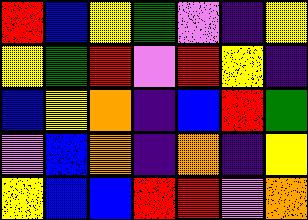[["red", "blue", "yellow", "green", "violet", "indigo", "yellow"], ["yellow", "green", "red", "violet", "red", "yellow", "indigo"], ["blue", "yellow", "orange", "indigo", "blue", "red", "green"], ["violet", "blue", "orange", "indigo", "orange", "indigo", "yellow"], ["yellow", "blue", "blue", "red", "red", "violet", "orange"]]